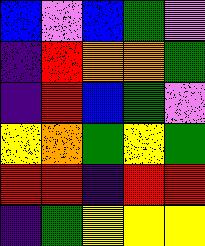[["blue", "violet", "blue", "green", "violet"], ["indigo", "red", "orange", "orange", "green"], ["indigo", "red", "blue", "green", "violet"], ["yellow", "orange", "green", "yellow", "green"], ["red", "red", "indigo", "red", "red"], ["indigo", "green", "yellow", "yellow", "yellow"]]